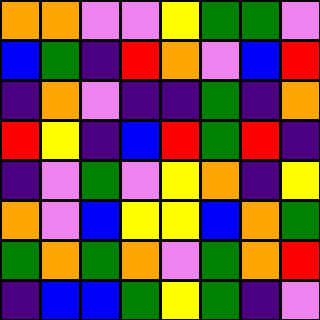[["orange", "orange", "violet", "violet", "yellow", "green", "green", "violet"], ["blue", "green", "indigo", "red", "orange", "violet", "blue", "red"], ["indigo", "orange", "violet", "indigo", "indigo", "green", "indigo", "orange"], ["red", "yellow", "indigo", "blue", "red", "green", "red", "indigo"], ["indigo", "violet", "green", "violet", "yellow", "orange", "indigo", "yellow"], ["orange", "violet", "blue", "yellow", "yellow", "blue", "orange", "green"], ["green", "orange", "green", "orange", "violet", "green", "orange", "red"], ["indigo", "blue", "blue", "green", "yellow", "green", "indigo", "violet"]]